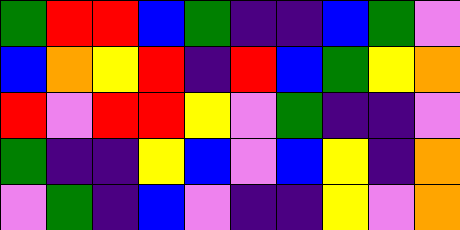[["green", "red", "red", "blue", "green", "indigo", "indigo", "blue", "green", "violet"], ["blue", "orange", "yellow", "red", "indigo", "red", "blue", "green", "yellow", "orange"], ["red", "violet", "red", "red", "yellow", "violet", "green", "indigo", "indigo", "violet"], ["green", "indigo", "indigo", "yellow", "blue", "violet", "blue", "yellow", "indigo", "orange"], ["violet", "green", "indigo", "blue", "violet", "indigo", "indigo", "yellow", "violet", "orange"]]